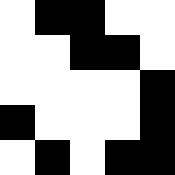[["white", "black", "black", "white", "white"], ["white", "white", "black", "black", "white"], ["white", "white", "white", "white", "black"], ["black", "white", "white", "white", "black"], ["white", "black", "white", "black", "black"]]